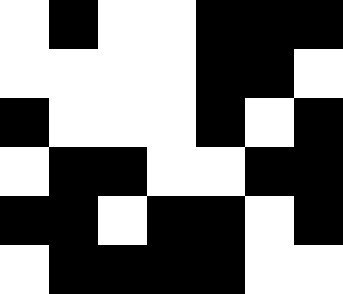[["white", "black", "white", "white", "black", "black", "black"], ["white", "white", "white", "white", "black", "black", "white"], ["black", "white", "white", "white", "black", "white", "black"], ["white", "black", "black", "white", "white", "black", "black"], ["black", "black", "white", "black", "black", "white", "black"], ["white", "black", "black", "black", "black", "white", "white"]]